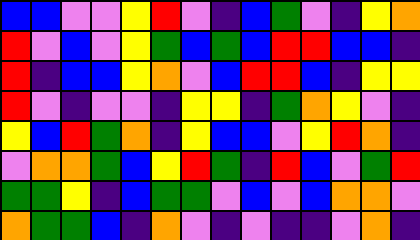[["blue", "blue", "violet", "violet", "yellow", "red", "violet", "indigo", "blue", "green", "violet", "indigo", "yellow", "orange"], ["red", "violet", "blue", "violet", "yellow", "green", "blue", "green", "blue", "red", "red", "blue", "blue", "indigo"], ["red", "indigo", "blue", "blue", "yellow", "orange", "violet", "blue", "red", "red", "blue", "indigo", "yellow", "yellow"], ["red", "violet", "indigo", "violet", "violet", "indigo", "yellow", "yellow", "indigo", "green", "orange", "yellow", "violet", "indigo"], ["yellow", "blue", "red", "green", "orange", "indigo", "yellow", "blue", "blue", "violet", "yellow", "red", "orange", "indigo"], ["violet", "orange", "orange", "green", "blue", "yellow", "red", "green", "indigo", "red", "blue", "violet", "green", "red"], ["green", "green", "yellow", "indigo", "blue", "green", "green", "violet", "blue", "violet", "blue", "orange", "orange", "violet"], ["orange", "green", "green", "blue", "indigo", "orange", "violet", "indigo", "violet", "indigo", "indigo", "violet", "orange", "indigo"]]